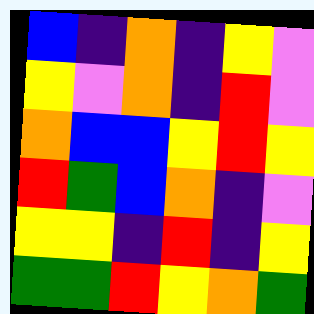[["blue", "indigo", "orange", "indigo", "yellow", "violet"], ["yellow", "violet", "orange", "indigo", "red", "violet"], ["orange", "blue", "blue", "yellow", "red", "yellow"], ["red", "green", "blue", "orange", "indigo", "violet"], ["yellow", "yellow", "indigo", "red", "indigo", "yellow"], ["green", "green", "red", "yellow", "orange", "green"]]